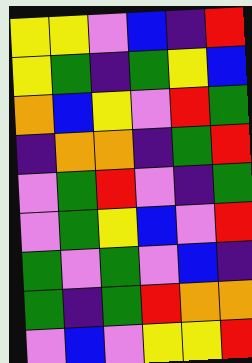[["yellow", "yellow", "violet", "blue", "indigo", "red"], ["yellow", "green", "indigo", "green", "yellow", "blue"], ["orange", "blue", "yellow", "violet", "red", "green"], ["indigo", "orange", "orange", "indigo", "green", "red"], ["violet", "green", "red", "violet", "indigo", "green"], ["violet", "green", "yellow", "blue", "violet", "red"], ["green", "violet", "green", "violet", "blue", "indigo"], ["green", "indigo", "green", "red", "orange", "orange"], ["violet", "blue", "violet", "yellow", "yellow", "red"]]